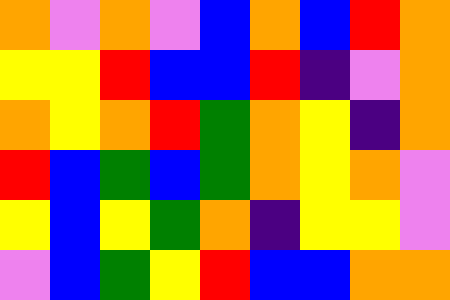[["orange", "violet", "orange", "violet", "blue", "orange", "blue", "red", "orange"], ["yellow", "yellow", "red", "blue", "blue", "red", "indigo", "violet", "orange"], ["orange", "yellow", "orange", "red", "green", "orange", "yellow", "indigo", "orange"], ["red", "blue", "green", "blue", "green", "orange", "yellow", "orange", "violet"], ["yellow", "blue", "yellow", "green", "orange", "indigo", "yellow", "yellow", "violet"], ["violet", "blue", "green", "yellow", "red", "blue", "blue", "orange", "orange"]]